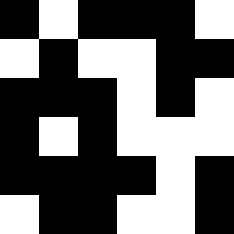[["black", "white", "black", "black", "black", "white"], ["white", "black", "white", "white", "black", "black"], ["black", "black", "black", "white", "black", "white"], ["black", "white", "black", "white", "white", "white"], ["black", "black", "black", "black", "white", "black"], ["white", "black", "black", "white", "white", "black"]]